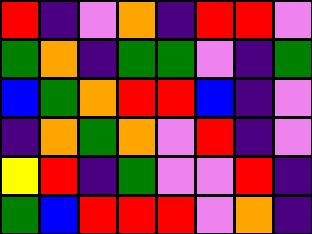[["red", "indigo", "violet", "orange", "indigo", "red", "red", "violet"], ["green", "orange", "indigo", "green", "green", "violet", "indigo", "green"], ["blue", "green", "orange", "red", "red", "blue", "indigo", "violet"], ["indigo", "orange", "green", "orange", "violet", "red", "indigo", "violet"], ["yellow", "red", "indigo", "green", "violet", "violet", "red", "indigo"], ["green", "blue", "red", "red", "red", "violet", "orange", "indigo"]]